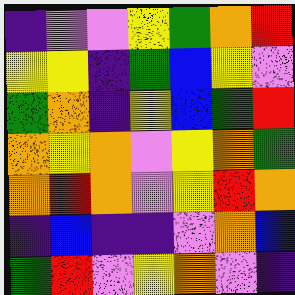[["indigo", "violet", "violet", "yellow", "green", "orange", "red"], ["yellow", "yellow", "indigo", "green", "blue", "yellow", "violet"], ["green", "orange", "indigo", "yellow", "blue", "green", "red"], ["orange", "yellow", "orange", "violet", "yellow", "orange", "green"], ["orange", "red", "orange", "violet", "yellow", "red", "orange"], ["indigo", "blue", "indigo", "indigo", "violet", "orange", "blue"], ["green", "red", "violet", "yellow", "orange", "violet", "indigo"]]